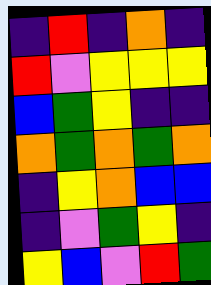[["indigo", "red", "indigo", "orange", "indigo"], ["red", "violet", "yellow", "yellow", "yellow"], ["blue", "green", "yellow", "indigo", "indigo"], ["orange", "green", "orange", "green", "orange"], ["indigo", "yellow", "orange", "blue", "blue"], ["indigo", "violet", "green", "yellow", "indigo"], ["yellow", "blue", "violet", "red", "green"]]